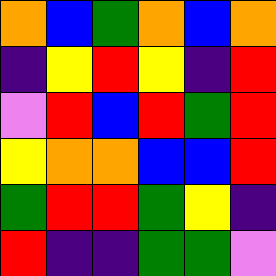[["orange", "blue", "green", "orange", "blue", "orange"], ["indigo", "yellow", "red", "yellow", "indigo", "red"], ["violet", "red", "blue", "red", "green", "red"], ["yellow", "orange", "orange", "blue", "blue", "red"], ["green", "red", "red", "green", "yellow", "indigo"], ["red", "indigo", "indigo", "green", "green", "violet"]]